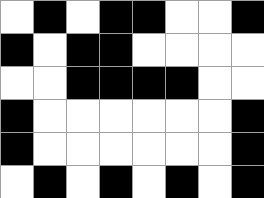[["white", "black", "white", "black", "black", "white", "white", "black"], ["black", "white", "black", "black", "white", "white", "white", "white"], ["white", "white", "black", "black", "black", "black", "white", "white"], ["black", "white", "white", "white", "white", "white", "white", "black"], ["black", "white", "white", "white", "white", "white", "white", "black"], ["white", "black", "white", "black", "white", "black", "white", "black"]]